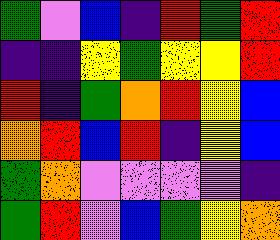[["green", "violet", "blue", "indigo", "red", "green", "red"], ["indigo", "indigo", "yellow", "green", "yellow", "yellow", "red"], ["red", "indigo", "green", "orange", "red", "yellow", "blue"], ["orange", "red", "blue", "red", "indigo", "yellow", "blue"], ["green", "orange", "violet", "violet", "violet", "violet", "indigo"], ["green", "red", "violet", "blue", "green", "yellow", "orange"]]